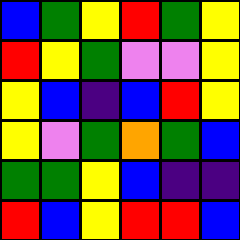[["blue", "green", "yellow", "red", "green", "yellow"], ["red", "yellow", "green", "violet", "violet", "yellow"], ["yellow", "blue", "indigo", "blue", "red", "yellow"], ["yellow", "violet", "green", "orange", "green", "blue"], ["green", "green", "yellow", "blue", "indigo", "indigo"], ["red", "blue", "yellow", "red", "red", "blue"]]